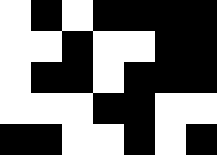[["white", "black", "white", "black", "black", "black", "black"], ["white", "white", "black", "white", "white", "black", "black"], ["white", "black", "black", "white", "black", "black", "black"], ["white", "white", "white", "black", "black", "white", "white"], ["black", "black", "white", "white", "black", "white", "black"]]